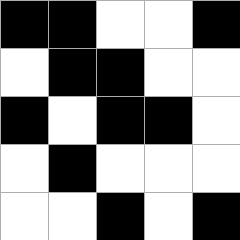[["black", "black", "white", "white", "black"], ["white", "black", "black", "white", "white"], ["black", "white", "black", "black", "white"], ["white", "black", "white", "white", "white"], ["white", "white", "black", "white", "black"]]